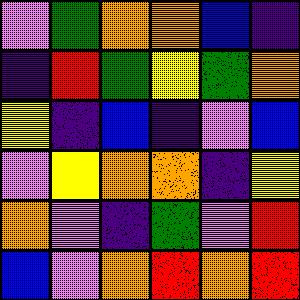[["violet", "green", "orange", "orange", "blue", "indigo"], ["indigo", "red", "green", "yellow", "green", "orange"], ["yellow", "indigo", "blue", "indigo", "violet", "blue"], ["violet", "yellow", "orange", "orange", "indigo", "yellow"], ["orange", "violet", "indigo", "green", "violet", "red"], ["blue", "violet", "orange", "red", "orange", "red"]]